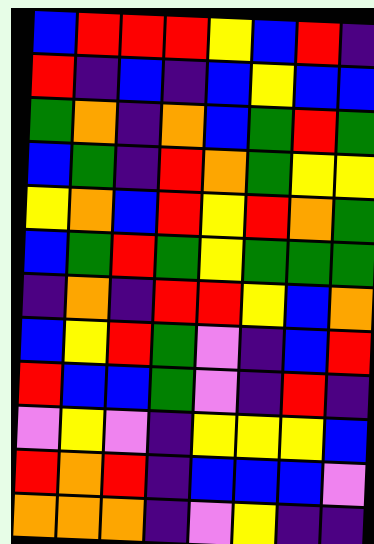[["blue", "red", "red", "red", "yellow", "blue", "red", "indigo"], ["red", "indigo", "blue", "indigo", "blue", "yellow", "blue", "blue"], ["green", "orange", "indigo", "orange", "blue", "green", "red", "green"], ["blue", "green", "indigo", "red", "orange", "green", "yellow", "yellow"], ["yellow", "orange", "blue", "red", "yellow", "red", "orange", "green"], ["blue", "green", "red", "green", "yellow", "green", "green", "green"], ["indigo", "orange", "indigo", "red", "red", "yellow", "blue", "orange"], ["blue", "yellow", "red", "green", "violet", "indigo", "blue", "red"], ["red", "blue", "blue", "green", "violet", "indigo", "red", "indigo"], ["violet", "yellow", "violet", "indigo", "yellow", "yellow", "yellow", "blue"], ["red", "orange", "red", "indigo", "blue", "blue", "blue", "violet"], ["orange", "orange", "orange", "indigo", "violet", "yellow", "indigo", "indigo"]]